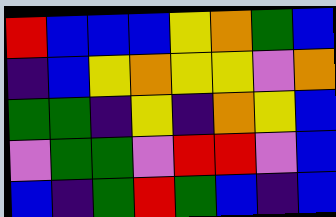[["red", "blue", "blue", "blue", "yellow", "orange", "green", "blue"], ["indigo", "blue", "yellow", "orange", "yellow", "yellow", "violet", "orange"], ["green", "green", "indigo", "yellow", "indigo", "orange", "yellow", "blue"], ["violet", "green", "green", "violet", "red", "red", "violet", "blue"], ["blue", "indigo", "green", "red", "green", "blue", "indigo", "blue"]]